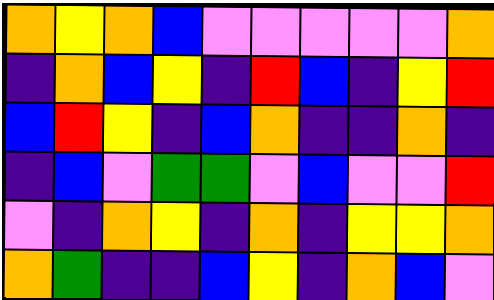[["orange", "yellow", "orange", "blue", "violet", "violet", "violet", "violet", "violet", "orange"], ["indigo", "orange", "blue", "yellow", "indigo", "red", "blue", "indigo", "yellow", "red"], ["blue", "red", "yellow", "indigo", "blue", "orange", "indigo", "indigo", "orange", "indigo"], ["indigo", "blue", "violet", "green", "green", "violet", "blue", "violet", "violet", "red"], ["violet", "indigo", "orange", "yellow", "indigo", "orange", "indigo", "yellow", "yellow", "orange"], ["orange", "green", "indigo", "indigo", "blue", "yellow", "indigo", "orange", "blue", "violet"]]